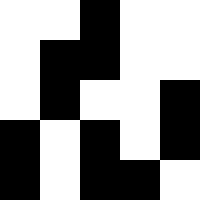[["white", "white", "black", "white", "white"], ["white", "black", "black", "white", "white"], ["white", "black", "white", "white", "black"], ["black", "white", "black", "white", "black"], ["black", "white", "black", "black", "white"]]